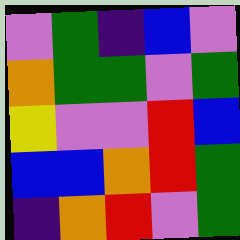[["violet", "green", "indigo", "blue", "violet"], ["orange", "green", "green", "violet", "green"], ["yellow", "violet", "violet", "red", "blue"], ["blue", "blue", "orange", "red", "green"], ["indigo", "orange", "red", "violet", "green"]]